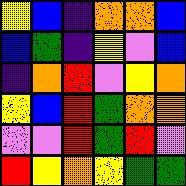[["yellow", "blue", "indigo", "orange", "orange", "blue"], ["blue", "green", "indigo", "yellow", "violet", "blue"], ["indigo", "orange", "red", "violet", "yellow", "orange"], ["yellow", "blue", "red", "green", "orange", "orange"], ["violet", "violet", "red", "green", "red", "violet"], ["red", "yellow", "orange", "yellow", "green", "green"]]